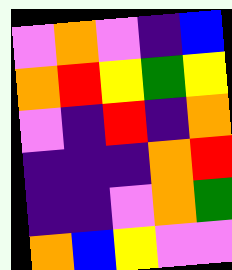[["violet", "orange", "violet", "indigo", "blue"], ["orange", "red", "yellow", "green", "yellow"], ["violet", "indigo", "red", "indigo", "orange"], ["indigo", "indigo", "indigo", "orange", "red"], ["indigo", "indigo", "violet", "orange", "green"], ["orange", "blue", "yellow", "violet", "violet"]]